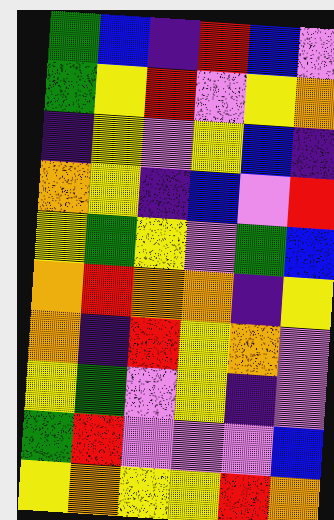[["green", "blue", "indigo", "red", "blue", "violet"], ["green", "yellow", "red", "violet", "yellow", "orange"], ["indigo", "yellow", "violet", "yellow", "blue", "indigo"], ["orange", "yellow", "indigo", "blue", "violet", "red"], ["yellow", "green", "yellow", "violet", "green", "blue"], ["orange", "red", "orange", "orange", "indigo", "yellow"], ["orange", "indigo", "red", "yellow", "orange", "violet"], ["yellow", "green", "violet", "yellow", "indigo", "violet"], ["green", "red", "violet", "violet", "violet", "blue"], ["yellow", "orange", "yellow", "yellow", "red", "orange"]]